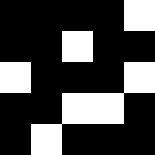[["black", "black", "black", "black", "white"], ["black", "black", "white", "black", "black"], ["white", "black", "black", "black", "white"], ["black", "black", "white", "white", "black"], ["black", "white", "black", "black", "black"]]